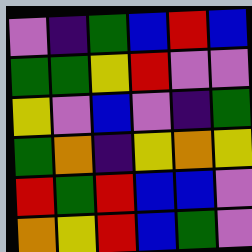[["violet", "indigo", "green", "blue", "red", "blue"], ["green", "green", "yellow", "red", "violet", "violet"], ["yellow", "violet", "blue", "violet", "indigo", "green"], ["green", "orange", "indigo", "yellow", "orange", "yellow"], ["red", "green", "red", "blue", "blue", "violet"], ["orange", "yellow", "red", "blue", "green", "violet"]]